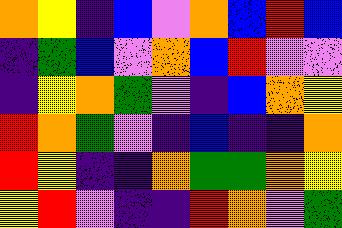[["orange", "yellow", "indigo", "blue", "violet", "orange", "blue", "red", "blue"], ["indigo", "green", "blue", "violet", "orange", "blue", "red", "violet", "violet"], ["indigo", "yellow", "orange", "green", "violet", "indigo", "blue", "orange", "yellow"], ["red", "orange", "green", "violet", "indigo", "blue", "indigo", "indigo", "orange"], ["red", "yellow", "indigo", "indigo", "orange", "green", "green", "orange", "yellow"], ["yellow", "red", "violet", "indigo", "indigo", "red", "orange", "violet", "green"]]